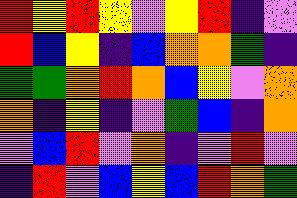[["red", "yellow", "red", "yellow", "violet", "yellow", "red", "indigo", "violet"], ["red", "blue", "yellow", "indigo", "blue", "orange", "orange", "green", "indigo"], ["green", "green", "orange", "red", "orange", "blue", "yellow", "violet", "orange"], ["orange", "indigo", "yellow", "indigo", "violet", "green", "blue", "indigo", "orange"], ["violet", "blue", "red", "violet", "orange", "indigo", "violet", "red", "violet"], ["indigo", "red", "violet", "blue", "yellow", "blue", "red", "orange", "green"]]